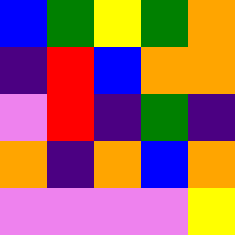[["blue", "green", "yellow", "green", "orange"], ["indigo", "red", "blue", "orange", "orange"], ["violet", "red", "indigo", "green", "indigo"], ["orange", "indigo", "orange", "blue", "orange"], ["violet", "violet", "violet", "violet", "yellow"]]